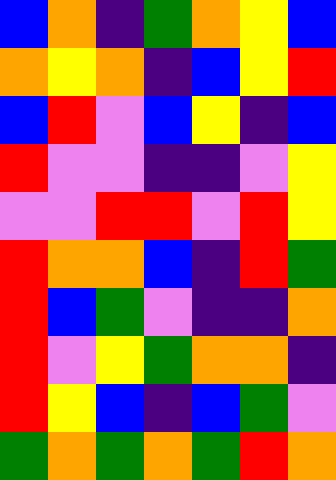[["blue", "orange", "indigo", "green", "orange", "yellow", "blue"], ["orange", "yellow", "orange", "indigo", "blue", "yellow", "red"], ["blue", "red", "violet", "blue", "yellow", "indigo", "blue"], ["red", "violet", "violet", "indigo", "indigo", "violet", "yellow"], ["violet", "violet", "red", "red", "violet", "red", "yellow"], ["red", "orange", "orange", "blue", "indigo", "red", "green"], ["red", "blue", "green", "violet", "indigo", "indigo", "orange"], ["red", "violet", "yellow", "green", "orange", "orange", "indigo"], ["red", "yellow", "blue", "indigo", "blue", "green", "violet"], ["green", "orange", "green", "orange", "green", "red", "orange"]]